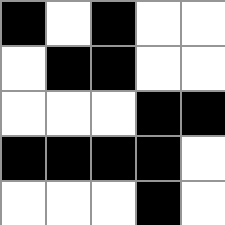[["black", "white", "black", "white", "white"], ["white", "black", "black", "white", "white"], ["white", "white", "white", "black", "black"], ["black", "black", "black", "black", "white"], ["white", "white", "white", "black", "white"]]